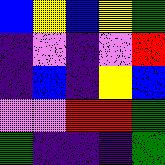[["blue", "yellow", "blue", "yellow", "green"], ["indigo", "violet", "indigo", "violet", "red"], ["indigo", "blue", "indigo", "yellow", "blue"], ["violet", "violet", "red", "red", "green"], ["green", "indigo", "indigo", "indigo", "green"]]